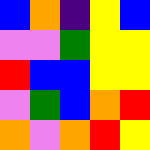[["blue", "orange", "indigo", "yellow", "blue"], ["violet", "violet", "green", "yellow", "yellow"], ["red", "blue", "blue", "yellow", "yellow"], ["violet", "green", "blue", "orange", "red"], ["orange", "violet", "orange", "red", "yellow"]]